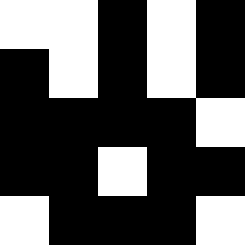[["white", "white", "black", "white", "black"], ["black", "white", "black", "white", "black"], ["black", "black", "black", "black", "white"], ["black", "black", "white", "black", "black"], ["white", "black", "black", "black", "white"]]